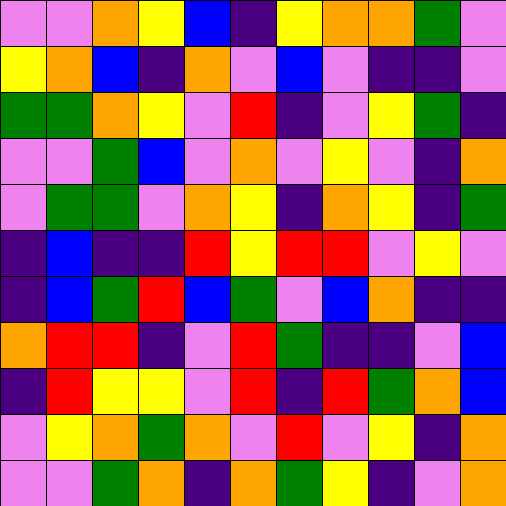[["violet", "violet", "orange", "yellow", "blue", "indigo", "yellow", "orange", "orange", "green", "violet"], ["yellow", "orange", "blue", "indigo", "orange", "violet", "blue", "violet", "indigo", "indigo", "violet"], ["green", "green", "orange", "yellow", "violet", "red", "indigo", "violet", "yellow", "green", "indigo"], ["violet", "violet", "green", "blue", "violet", "orange", "violet", "yellow", "violet", "indigo", "orange"], ["violet", "green", "green", "violet", "orange", "yellow", "indigo", "orange", "yellow", "indigo", "green"], ["indigo", "blue", "indigo", "indigo", "red", "yellow", "red", "red", "violet", "yellow", "violet"], ["indigo", "blue", "green", "red", "blue", "green", "violet", "blue", "orange", "indigo", "indigo"], ["orange", "red", "red", "indigo", "violet", "red", "green", "indigo", "indigo", "violet", "blue"], ["indigo", "red", "yellow", "yellow", "violet", "red", "indigo", "red", "green", "orange", "blue"], ["violet", "yellow", "orange", "green", "orange", "violet", "red", "violet", "yellow", "indigo", "orange"], ["violet", "violet", "green", "orange", "indigo", "orange", "green", "yellow", "indigo", "violet", "orange"]]